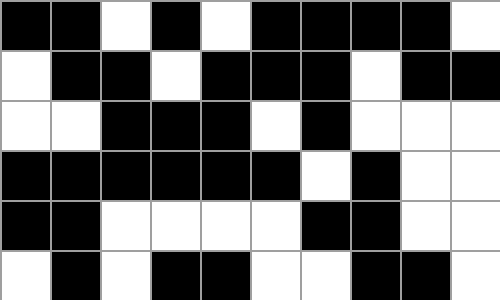[["black", "black", "white", "black", "white", "black", "black", "black", "black", "white"], ["white", "black", "black", "white", "black", "black", "black", "white", "black", "black"], ["white", "white", "black", "black", "black", "white", "black", "white", "white", "white"], ["black", "black", "black", "black", "black", "black", "white", "black", "white", "white"], ["black", "black", "white", "white", "white", "white", "black", "black", "white", "white"], ["white", "black", "white", "black", "black", "white", "white", "black", "black", "white"]]